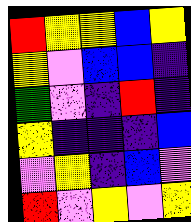[["red", "yellow", "yellow", "blue", "yellow"], ["yellow", "violet", "blue", "blue", "indigo"], ["green", "violet", "indigo", "red", "indigo"], ["yellow", "indigo", "indigo", "indigo", "blue"], ["violet", "yellow", "indigo", "blue", "violet"], ["red", "violet", "yellow", "violet", "yellow"]]